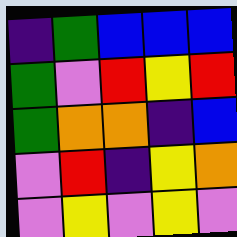[["indigo", "green", "blue", "blue", "blue"], ["green", "violet", "red", "yellow", "red"], ["green", "orange", "orange", "indigo", "blue"], ["violet", "red", "indigo", "yellow", "orange"], ["violet", "yellow", "violet", "yellow", "violet"]]